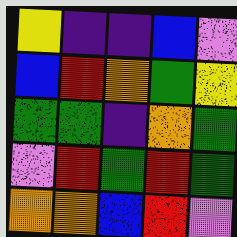[["yellow", "indigo", "indigo", "blue", "violet"], ["blue", "red", "orange", "green", "yellow"], ["green", "green", "indigo", "orange", "green"], ["violet", "red", "green", "red", "green"], ["orange", "orange", "blue", "red", "violet"]]